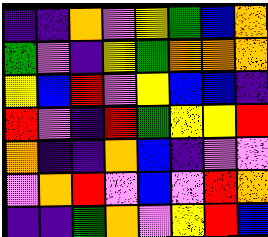[["indigo", "indigo", "orange", "violet", "yellow", "green", "blue", "orange"], ["green", "violet", "indigo", "yellow", "green", "orange", "orange", "orange"], ["yellow", "blue", "red", "violet", "yellow", "blue", "blue", "indigo"], ["red", "violet", "indigo", "red", "green", "yellow", "yellow", "red"], ["orange", "indigo", "indigo", "orange", "blue", "indigo", "violet", "violet"], ["violet", "orange", "red", "violet", "blue", "violet", "red", "orange"], ["indigo", "indigo", "green", "orange", "violet", "yellow", "red", "blue"]]